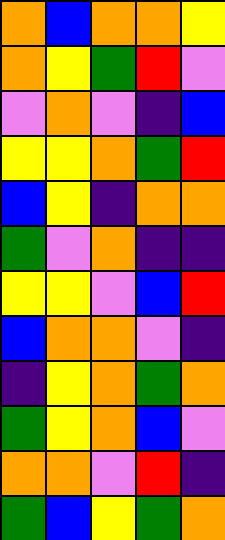[["orange", "blue", "orange", "orange", "yellow"], ["orange", "yellow", "green", "red", "violet"], ["violet", "orange", "violet", "indigo", "blue"], ["yellow", "yellow", "orange", "green", "red"], ["blue", "yellow", "indigo", "orange", "orange"], ["green", "violet", "orange", "indigo", "indigo"], ["yellow", "yellow", "violet", "blue", "red"], ["blue", "orange", "orange", "violet", "indigo"], ["indigo", "yellow", "orange", "green", "orange"], ["green", "yellow", "orange", "blue", "violet"], ["orange", "orange", "violet", "red", "indigo"], ["green", "blue", "yellow", "green", "orange"]]